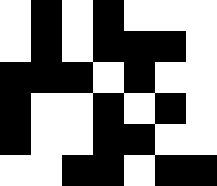[["white", "black", "white", "black", "white", "white", "white"], ["white", "black", "white", "black", "black", "black", "white"], ["black", "black", "black", "white", "black", "white", "white"], ["black", "white", "white", "black", "white", "black", "white"], ["black", "white", "white", "black", "black", "white", "white"], ["white", "white", "black", "black", "white", "black", "black"]]